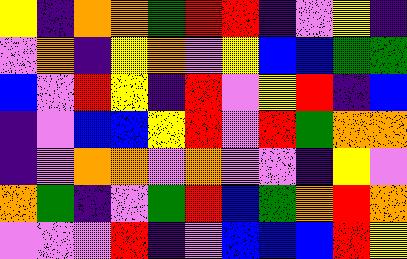[["yellow", "indigo", "orange", "orange", "green", "red", "red", "indigo", "violet", "yellow", "indigo"], ["violet", "orange", "indigo", "yellow", "orange", "violet", "yellow", "blue", "blue", "green", "green"], ["blue", "violet", "red", "yellow", "indigo", "red", "violet", "yellow", "red", "indigo", "blue"], ["indigo", "violet", "blue", "blue", "yellow", "red", "violet", "red", "green", "orange", "orange"], ["indigo", "violet", "orange", "orange", "violet", "orange", "violet", "violet", "indigo", "yellow", "violet"], ["orange", "green", "indigo", "violet", "green", "red", "blue", "green", "orange", "red", "orange"], ["violet", "violet", "violet", "red", "indigo", "violet", "blue", "blue", "blue", "red", "yellow"]]